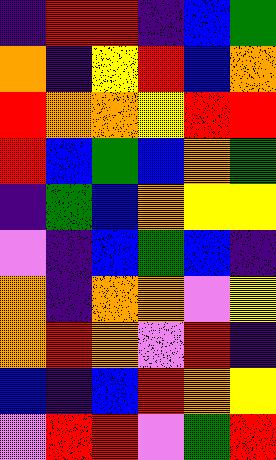[["indigo", "red", "red", "indigo", "blue", "green"], ["orange", "indigo", "yellow", "red", "blue", "orange"], ["red", "orange", "orange", "yellow", "red", "red"], ["red", "blue", "green", "blue", "orange", "green"], ["indigo", "green", "blue", "orange", "yellow", "yellow"], ["violet", "indigo", "blue", "green", "blue", "indigo"], ["orange", "indigo", "orange", "orange", "violet", "yellow"], ["orange", "red", "orange", "violet", "red", "indigo"], ["blue", "indigo", "blue", "red", "orange", "yellow"], ["violet", "red", "red", "violet", "green", "red"]]